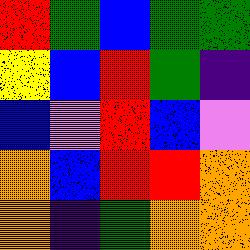[["red", "green", "blue", "green", "green"], ["yellow", "blue", "red", "green", "indigo"], ["blue", "violet", "red", "blue", "violet"], ["orange", "blue", "red", "red", "orange"], ["orange", "indigo", "green", "orange", "orange"]]